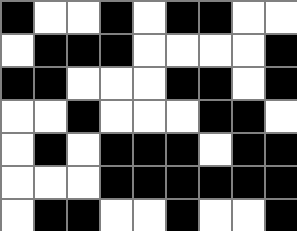[["black", "white", "white", "black", "white", "black", "black", "white", "white"], ["white", "black", "black", "black", "white", "white", "white", "white", "black"], ["black", "black", "white", "white", "white", "black", "black", "white", "black"], ["white", "white", "black", "white", "white", "white", "black", "black", "white"], ["white", "black", "white", "black", "black", "black", "white", "black", "black"], ["white", "white", "white", "black", "black", "black", "black", "black", "black"], ["white", "black", "black", "white", "white", "black", "white", "white", "black"]]